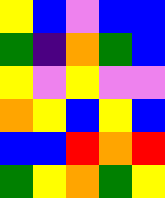[["yellow", "blue", "violet", "blue", "blue"], ["green", "indigo", "orange", "green", "blue"], ["yellow", "violet", "yellow", "violet", "violet"], ["orange", "yellow", "blue", "yellow", "blue"], ["blue", "blue", "red", "orange", "red"], ["green", "yellow", "orange", "green", "yellow"]]